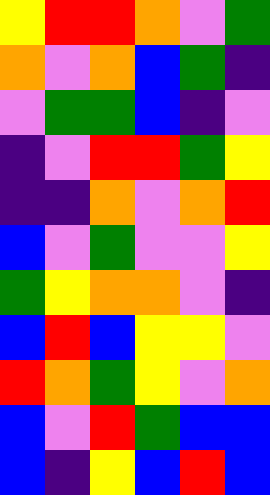[["yellow", "red", "red", "orange", "violet", "green"], ["orange", "violet", "orange", "blue", "green", "indigo"], ["violet", "green", "green", "blue", "indigo", "violet"], ["indigo", "violet", "red", "red", "green", "yellow"], ["indigo", "indigo", "orange", "violet", "orange", "red"], ["blue", "violet", "green", "violet", "violet", "yellow"], ["green", "yellow", "orange", "orange", "violet", "indigo"], ["blue", "red", "blue", "yellow", "yellow", "violet"], ["red", "orange", "green", "yellow", "violet", "orange"], ["blue", "violet", "red", "green", "blue", "blue"], ["blue", "indigo", "yellow", "blue", "red", "blue"]]